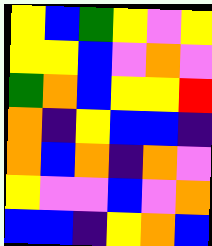[["yellow", "blue", "green", "yellow", "violet", "yellow"], ["yellow", "yellow", "blue", "violet", "orange", "violet"], ["green", "orange", "blue", "yellow", "yellow", "red"], ["orange", "indigo", "yellow", "blue", "blue", "indigo"], ["orange", "blue", "orange", "indigo", "orange", "violet"], ["yellow", "violet", "violet", "blue", "violet", "orange"], ["blue", "blue", "indigo", "yellow", "orange", "blue"]]